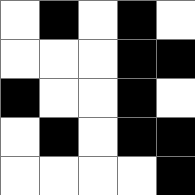[["white", "black", "white", "black", "white"], ["white", "white", "white", "black", "black"], ["black", "white", "white", "black", "white"], ["white", "black", "white", "black", "black"], ["white", "white", "white", "white", "black"]]